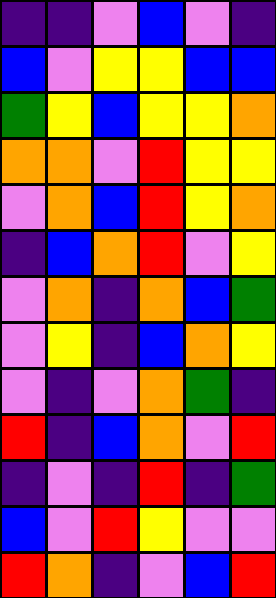[["indigo", "indigo", "violet", "blue", "violet", "indigo"], ["blue", "violet", "yellow", "yellow", "blue", "blue"], ["green", "yellow", "blue", "yellow", "yellow", "orange"], ["orange", "orange", "violet", "red", "yellow", "yellow"], ["violet", "orange", "blue", "red", "yellow", "orange"], ["indigo", "blue", "orange", "red", "violet", "yellow"], ["violet", "orange", "indigo", "orange", "blue", "green"], ["violet", "yellow", "indigo", "blue", "orange", "yellow"], ["violet", "indigo", "violet", "orange", "green", "indigo"], ["red", "indigo", "blue", "orange", "violet", "red"], ["indigo", "violet", "indigo", "red", "indigo", "green"], ["blue", "violet", "red", "yellow", "violet", "violet"], ["red", "orange", "indigo", "violet", "blue", "red"]]